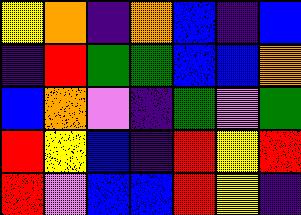[["yellow", "orange", "indigo", "orange", "blue", "indigo", "blue"], ["indigo", "red", "green", "green", "blue", "blue", "orange"], ["blue", "orange", "violet", "indigo", "green", "violet", "green"], ["red", "yellow", "blue", "indigo", "red", "yellow", "red"], ["red", "violet", "blue", "blue", "red", "yellow", "indigo"]]